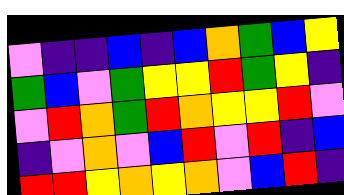[["violet", "indigo", "indigo", "blue", "indigo", "blue", "orange", "green", "blue", "yellow"], ["green", "blue", "violet", "green", "yellow", "yellow", "red", "green", "yellow", "indigo"], ["violet", "red", "orange", "green", "red", "orange", "yellow", "yellow", "red", "violet"], ["indigo", "violet", "orange", "violet", "blue", "red", "violet", "red", "indigo", "blue"], ["red", "red", "yellow", "orange", "yellow", "orange", "violet", "blue", "red", "indigo"]]